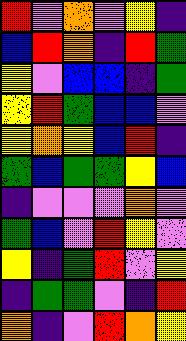[["red", "violet", "orange", "violet", "yellow", "indigo"], ["blue", "red", "orange", "indigo", "red", "green"], ["yellow", "violet", "blue", "blue", "indigo", "green"], ["yellow", "red", "green", "blue", "blue", "violet"], ["yellow", "orange", "yellow", "blue", "red", "indigo"], ["green", "blue", "green", "green", "yellow", "blue"], ["indigo", "violet", "violet", "violet", "orange", "violet"], ["green", "blue", "violet", "red", "yellow", "violet"], ["yellow", "indigo", "green", "red", "violet", "yellow"], ["indigo", "green", "green", "violet", "indigo", "red"], ["orange", "indigo", "violet", "red", "orange", "yellow"]]